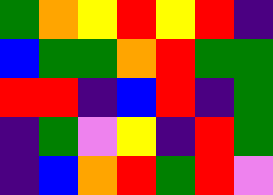[["green", "orange", "yellow", "red", "yellow", "red", "indigo"], ["blue", "green", "green", "orange", "red", "green", "green"], ["red", "red", "indigo", "blue", "red", "indigo", "green"], ["indigo", "green", "violet", "yellow", "indigo", "red", "green"], ["indigo", "blue", "orange", "red", "green", "red", "violet"]]